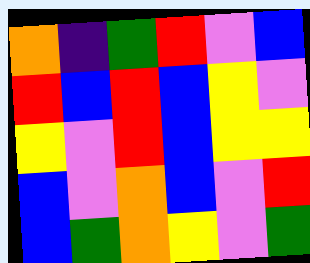[["orange", "indigo", "green", "red", "violet", "blue"], ["red", "blue", "red", "blue", "yellow", "violet"], ["yellow", "violet", "red", "blue", "yellow", "yellow"], ["blue", "violet", "orange", "blue", "violet", "red"], ["blue", "green", "orange", "yellow", "violet", "green"]]